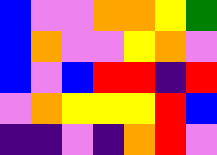[["blue", "violet", "violet", "orange", "orange", "yellow", "green"], ["blue", "orange", "violet", "violet", "yellow", "orange", "violet"], ["blue", "violet", "blue", "red", "red", "indigo", "red"], ["violet", "orange", "yellow", "yellow", "yellow", "red", "blue"], ["indigo", "indigo", "violet", "indigo", "orange", "red", "violet"]]